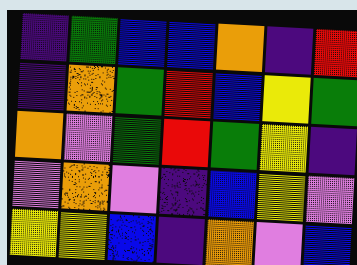[["indigo", "green", "blue", "blue", "orange", "indigo", "red"], ["indigo", "orange", "green", "red", "blue", "yellow", "green"], ["orange", "violet", "green", "red", "green", "yellow", "indigo"], ["violet", "orange", "violet", "indigo", "blue", "yellow", "violet"], ["yellow", "yellow", "blue", "indigo", "orange", "violet", "blue"]]